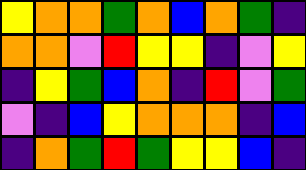[["yellow", "orange", "orange", "green", "orange", "blue", "orange", "green", "indigo"], ["orange", "orange", "violet", "red", "yellow", "yellow", "indigo", "violet", "yellow"], ["indigo", "yellow", "green", "blue", "orange", "indigo", "red", "violet", "green"], ["violet", "indigo", "blue", "yellow", "orange", "orange", "orange", "indigo", "blue"], ["indigo", "orange", "green", "red", "green", "yellow", "yellow", "blue", "indigo"]]